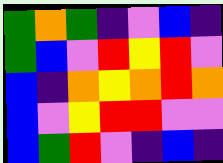[["green", "orange", "green", "indigo", "violet", "blue", "indigo"], ["green", "blue", "violet", "red", "yellow", "red", "violet"], ["blue", "indigo", "orange", "yellow", "orange", "red", "orange"], ["blue", "violet", "yellow", "red", "red", "violet", "violet"], ["blue", "green", "red", "violet", "indigo", "blue", "indigo"]]